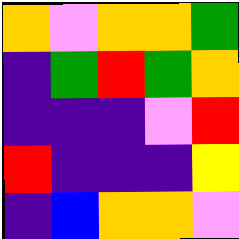[["orange", "violet", "orange", "orange", "green"], ["indigo", "green", "red", "green", "orange"], ["indigo", "indigo", "indigo", "violet", "red"], ["red", "indigo", "indigo", "indigo", "yellow"], ["indigo", "blue", "orange", "orange", "violet"]]